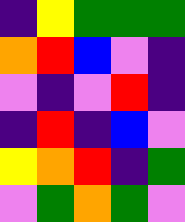[["indigo", "yellow", "green", "green", "green"], ["orange", "red", "blue", "violet", "indigo"], ["violet", "indigo", "violet", "red", "indigo"], ["indigo", "red", "indigo", "blue", "violet"], ["yellow", "orange", "red", "indigo", "green"], ["violet", "green", "orange", "green", "violet"]]